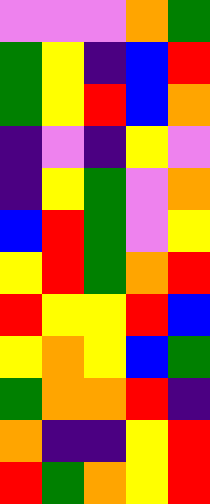[["violet", "violet", "violet", "orange", "green"], ["green", "yellow", "indigo", "blue", "red"], ["green", "yellow", "red", "blue", "orange"], ["indigo", "violet", "indigo", "yellow", "violet"], ["indigo", "yellow", "green", "violet", "orange"], ["blue", "red", "green", "violet", "yellow"], ["yellow", "red", "green", "orange", "red"], ["red", "yellow", "yellow", "red", "blue"], ["yellow", "orange", "yellow", "blue", "green"], ["green", "orange", "orange", "red", "indigo"], ["orange", "indigo", "indigo", "yellow", "red"], ["red", "green", "orange", "yellow", "red"]]